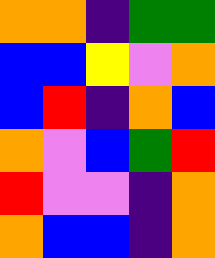[["orange", "orange", "indigo", "green", "green"], ["blue", "blue", "yellow", "violet", "orange"], ["blue", "red", "indigo", "orange", "blue"], ["orange", "violet", "blue", "green", "red"], ["red", "violet", "violet", "indigo", "orange"], ["orange", "blue", "blue", "indigo", "orange"]]